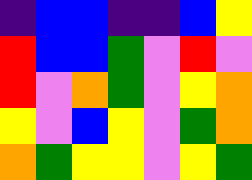[["indigo", "blue", "blue", "indigo", "indigo", "blue", "yellow"], ["red", "blue", "blue", "green", "violet", "red", "violet"], ["red", "violet", "orange", "green", "violet", "yellow", "orange"], ["yellow", "violet", "blue", "yellow", "violet", "green", "orange"], ["orange", "green", "yellow", "yellow", "violet", "yellow", "green"]]